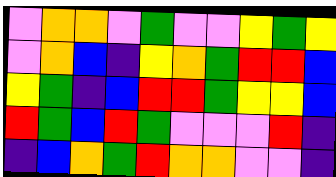[["violet", "orange", "orange", "violet", "green", "violet", "violet", "yellow", "green", "yellow"], ["violet", "orange", "blue", "indigo", "yellow", "orange", "green", "red", "red", "blue"], ["yellow", "green", "indigo", "blue", "red", "red", "green", "yellow", "yellow", "blue"], ["red", "green", "blue", "red", "green", "violet", "violet", "violet", "red", "indigo"], ["indigo", "blue", "orange", "green", "red", "orange", "orange", "violet", "violet", "indigo"]]